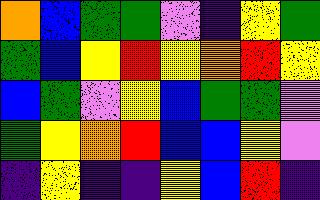[["orange", "blue", "green", "green", "violet", "indigo", "yellow", "green"], ["green", "blue", "yellow", "red", "yellow", "orange", "red", "yellow"], ["blue", "green", "violet", "yellow", "blue", "green", "green", "violet"], ["green", "yellow", "orange", "red", "blue", "blue", "yellow", "violet"], ["indigo", "yellow", "indigo", "indigo", "yellow", "blue", "red", "indigo"]]